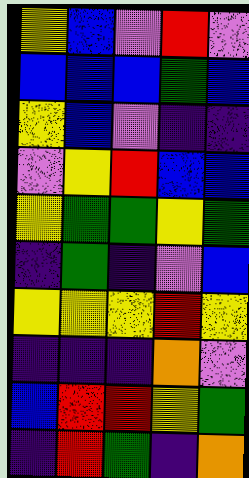[["yellow", "blue", "violet", "red", "violet"], ["blue", "blue", "blue", "green", "blue"], ["yellow", "blue", "violet", "indigo", "indigo"], ["violet", "yellow", "red", "blue", "blue"], ["yellow", "green", "green", "yellow", "green"], ["indigo", "green", "indigo", "violet", "blue"], ["yellow", "yellow", "yellow", "red", "yellow"], ["indigo", "indigo", "indigo", "orange", "violet"], ["blue", "red", "red", "yellow", "green"], ["indigo", "red", "green", "indigo", "orange"]]